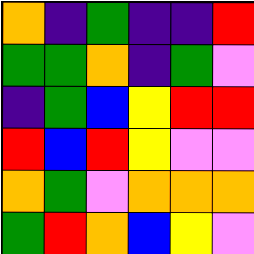[["orange", "indigo", "green", "indigo", "indigo", "red"], ["green", "green", "orange", "indigo", "green", "violet"], ["indigo", "green", "blue", "yellow", "red", "red"], ["red", "blue", "red", "yellow", "violet", "violet"], ["orange", "green", "violet", "orange", "orange", "orange"], ["green", "red", "orange", "blue", "yellow", "violet"]]